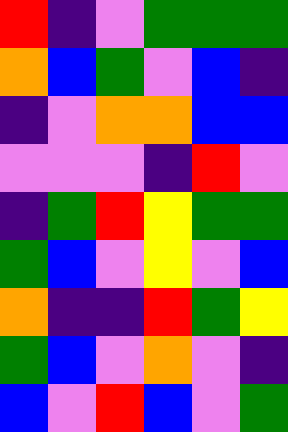[["red", "indigo", "violet", "green", "green", "green"], ["orange", "blue", "green", "violet", "blue", "indigo"], ["indigo", "violet", "orange", "orange", "blue", "blue"], ["violet", "violet", "violet", "indigo", "red", "violet"], ["indigo", "green", "red", "yellow", "green", "green"], ["green", "blue", "violet", "yellow", "violet", "blue"], ["orange", "indigo", "indigo", "red", "green", "yellow"], ["green", "blue", "violet", "orange", "violet", "indigo"], ["blue", "violet", "red", "blue", "violet", "green"]]